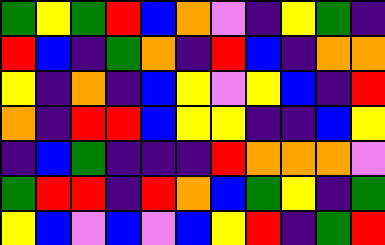[["green", "yellow", "green", "red", "blue", "orange", "violet", "indigo", "yellow", "green", "indigo"], ["red", "blue", "indigo", "green", "orange", "indigo", "red", "blue", "indigo", "orange", "orange"], ["yellow", "indigo", "orange", "indigo", "blue", "yellow", "violet", "yellow", "blue", "indigo", "red"], ["orange", "indigo", "red", "red", "blue", "yellow", "yellow", "indigo", "indigo", "blue", "yellow"], ["indigo", "blue", "green", "indigo", "indigo", "indigo", "red", "orange", "orange", "orange", "violet"], ["green", "red", "red", "indigo", "red", "orange", "blue", "green", "yellow", "indigo", "green"], ["yellow", "blue", "violet", "blue", "violet", "blue", "yellow", "red", "indigo", "green", "red"]]